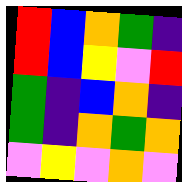[["red", "blue", "orange", "green", "indigo"], ["red", "blue", "yellow", "violet", "red"], ["green", "indigo", "blue", "orange", "indigo"], ["green", "indigo", "orange", "green", "orange"], ["violet", "yellow", "violet", "orange", "violet"]]